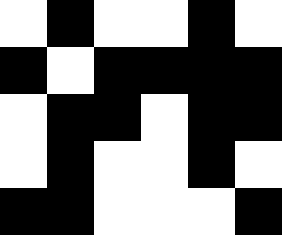[["white", "black", "white", "white", "black", "white"], ["black", "white", "black", "black", "black", "black"], ["white", "black", "black", "white", "black", "black"], ["white", "black", "white", "white", "black", "white"], ["black", "black", "white", "white", "white", "black"]]